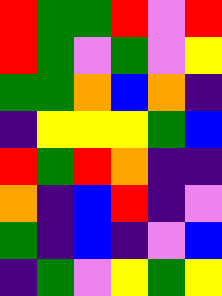[["red", "green", "green", "red", "violet", "red"], ["red", "green", "violet", "green", "violet", "yellow"], ["green", "green", "orange", "blue", "orange", "indigo"], ["indigo", "yellow", "yellow", "yellow", "green", "blue"], ["red", "green", "red", "orange", "indigo", "indigo"], ["orange", "indigo", "blue", "red", "indigo", "violet"], ["green", "indigo", "blue", "indigo", "violet", "blue"], ["indigo", "green", "violet", "yellow", "green", "yellow"]]